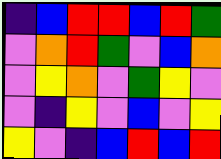[["indigo", "blue", "red", "red", "blue", "red", "green"], ["violet", "orange", "red", "green", "violet", "blue", "orange"], ["violet", "yellow", "orange", "violet", "green", "yellow", "violet"], ["violet", "indigo", "yellow", "violet", "blue", "violet", "yellow"], ["yellow", "violet", "indigo", "blue", "red", "blue", "red"]]